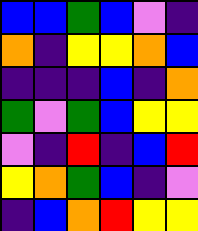[["blue", "blue", "green", "blue", "violet", "indigo"], ["orange", "indigo", "yellow", "yellow", "orange", "blue"], ["indigo", "indigo", "indigo", "blue", "indigo", "orange"], ["green", "violet", "green", "blue", "yellow", "yellow"], ["violet", "indigo", "red", "indigo", "blue", "red"], ["yellow", "orange", "green", "blue", "indigo", "violet"], ["indigo", "blue", "orange", "red", "yellow", "yellow"]]